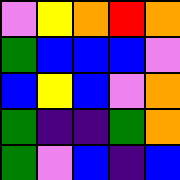[["violet", "yellow", "orange", "red", "orange"], ["green", "blue", "blue", "blue", "violet"], ["blue", "yellow", "blue", "violet", "orange"], ["green", "indigo", "indigo", "green", "orange"], ["green", "violet", "blue", "indigo", "blue"]]